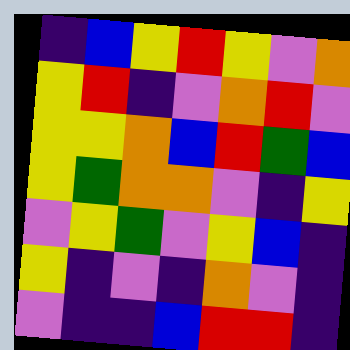[["indigo", "blue", "yellow", "red", "yellow", "violet", "orange"], ["yellow", "red", "indigo", "violet", "orange", "red", "violet"], ["yellow", "yellow", "orange", "blue", "red", "green", "blue"], ["yellow", "green", "orange", "orange", "violet", "indigo", "yellow"], ["violet", "yellow", "green", "violet", "yellow", "blue", "indigo"], ["yellow", "indigo", "violet", "indigo", "orange", "violet", "indigo"], ["violet", "indigo", "indigo", "blue", "red", "red", "indigo"]]